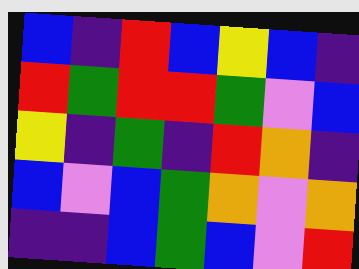[["blue", "indigo", "red", "blue", "yellow", "blue", "indigo"], ["red", "green", "red", "red", "green", "violet", "blue"], ["yellow", "indigo", "green", "indigo", "red", "orange", "indigo"], ["blue", "violet", "blue", "green", "orange", "violet", "orange"], ["indigo", "indigo", "blue", "green", "blue", "violet", "red"]]